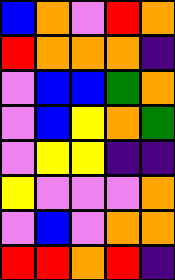[["blue", "orange", "violet", "red", "orange"], ["red", "orange", "orange", "orange", "indigo"], ["violet", "blue", "blue", "green", "orange"], ["violet", "blue", "yellow", "orange", "green"], ["violet", "yellow", "yellow", "indigo", "indigo"], ["yellow", "violet", "violet", "violet", "orange"], ["violet", "blue", "violet", "orange", "orange"], ["red", "red", "orange", "red", "indigo"]]